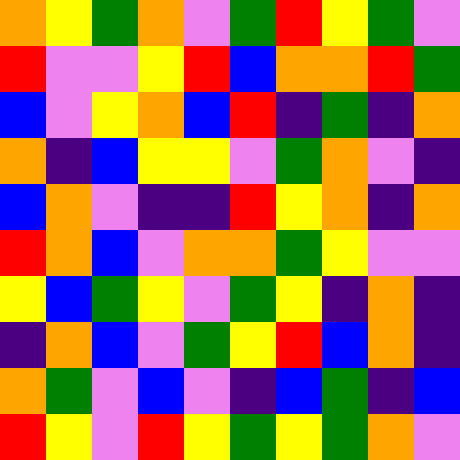[["orange", "yellow", "green", "orange", "violet", "green", "red", "yellow", "green", "violet"], ["red", "violet", "violet", "yellow", "red", "blue", "orange", "orange", "red", "green"], ["blue", "violet", "yellow", "orange", "blue", "red", "indigo", "green", "indigo", "orange"], ["orange", "indigo", "blue", "yellow", "yellow", "violet", "green", "orange", "violet", "indigo"], ["blue", "orange", "violet", "indigo", "indigo", "red", "yellow", "orange", "indigo", "orange"], ["red", "orange", "blue", "violet", "orange", "orange", "green", "yellow", "violet", "violet"], ["yellow", "blue", "green", "yellow", "violet", "green", "yellow", "indigo", "orange", "indigo"], ["indigo", "orange", "blue", "violet", "green", "yellow", "red", "blue", "orange", "indigo"], ["orange", "green", "violet", "blue", "violet", "indigo", "blue", "green", "indigo", "blue"], ["red", "yellow", "violet", "red", "yellow", "green", "yellow", "green", "orange", "violet"]]